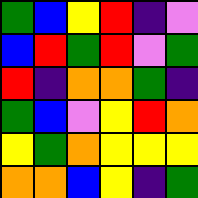[["green", "blue", "yellow", "red", "indigo", "violet"], ["blue", "red", "green", "red", "violet", "green"], ["red", "indigo", "orange", "orange", "green", "indigo"], ["green", "blue", "violet", "yellow", "red", "orange"], ["yellow", "green", "orange", "yellow", "yellow", "yellow"], ["orange", "orange", "blue", "yellow", "indigo", "green"]]